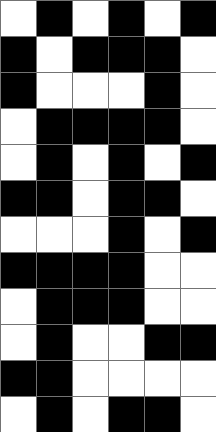[["white", "black", "white", "black", "white", "black"], ["black", "white", "black", "black", "black", "white"], ["black", "white", "white", "white", "black", "white"], ["white", "black", "black", "black", "black", "white"], ["white", "black", "white", "black", "white", "black"], ["black", "black", "white", "black", "black", "white"], ["white", "white", "white", "black", "white", "black"], ["black", "black", "black", "black", "white", "white"], ["white", "black", "black", "black", "white", "white"], ["white", "black", "white", "white", "black", "black"], ["black", "black", "white", "white", "white", "white"], ["white", "black", "white", "black", "black", "white"]]